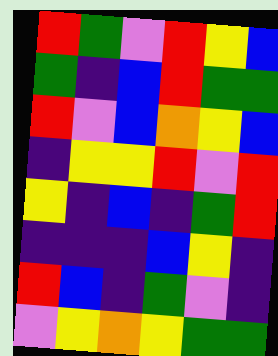[["red", "green", "violet", "red", "yellow", "blue"], ["green", "indigo", "blue", "red", "green", "green"], ["red", "violet", "blue", "orange", "yellow", "blue"], ["indigo", "yellow", "yellow", "red", "violet", "red"], ["yellow", "indigo", "blue", "indigo", "green", "red"], ["indigo", "indigo", "indigo", "blue", "yellow", "indigo"], ["red", "blue", "indigo", "green", "violet", "indigo"], ["violet", "yellow", "orange", "yellow", "green", "green"]]